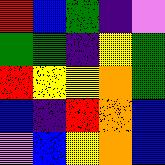[["red", "blue", "green", "indigo", "violet"], ["green", "green", "indigo", "yellow", "green"], ["red", "yellow", "yellow", "orange", "green"], ["blue", "indigo", "red", "orange", "blue"], ["violet", "blue", "yellow", "orange", "blue"]]